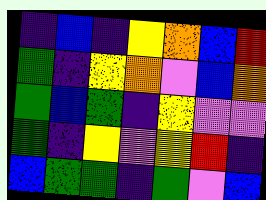[["indigo", "blue", "indigo", "yellow", "orange", "blue", "red"], ["green", "indigo", "yellow", "orange", "violet", "blue", "orange"], ["green", "blue", "green", "indigo", "yellow", "violet", "violet"], ["green", "indigo", "yellow", "violet", "yellow", "red", "indigo"], ["blue", "green", "green", "indigo", "green", "violet", "blue"]]